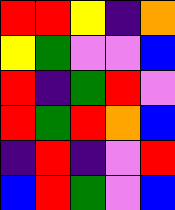[["red", "red", "yellow", "indigo", "orange"], ["yellow", "green", "violet", "violet", "blue"], ["red", "indigo", "green", "red", "violet"], ["red", "green", "red", "orange", "blue"], ["indigo", "red", "indigo", "violet", "red"], ["blue", "red", "green", "violet", "blue"]]